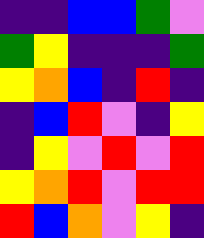[["indigo", "indigo", "blue", "blue", "green", "violet"], ["green", "yellow", "indigo", "indigo", "indigo", "green"], ["yellow", "orange", "blue", "indigo", "red", "indigo"], ["indigo", "blue", "red", "violet", "indigo", "yellow"], ["indigo", "yellow", "violet", "red", "violet", "red"], ["yellow", "orange", "red", "violet", "red", "red"], ["red", "blue", "orange", "violet", "yellow", "indigo"]]